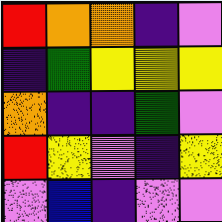[["red", "orange", "orange", "indigo", "violet"], ["indigo", "green", "yellow", "yellow", "yellow"], ["orange", "indigo", "indigo", "green", "violet"], ["red", "yellow", "violet", "indigo", "yellow"], ["violet", "blue", "indigo", "violet", "violet"]]